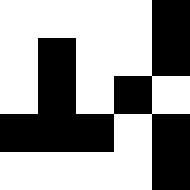[["white", "white", "white", "white", "black"], ["white", "black", "white", "white", "black"], ["white", "black", "white", "black", "white"], ["black", "black", "black", "white", "black"], ["white", "white", "white", "white", "black"]]